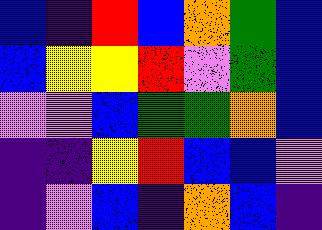[["blue", "indigo", "red", "blue", "orange", "green", "blue"], ["blue", "yellow", "yellow", "red", "violet", "green", "blue"], ["violet", "violet", "blue", "green", "green", "orange", "blue"], ["indigo", "indigo", "yellow", "red", "blue", "blue", "violet"], ["indigo", "violet", "blue", "indigo", "orange", "blue", "indigo"]]